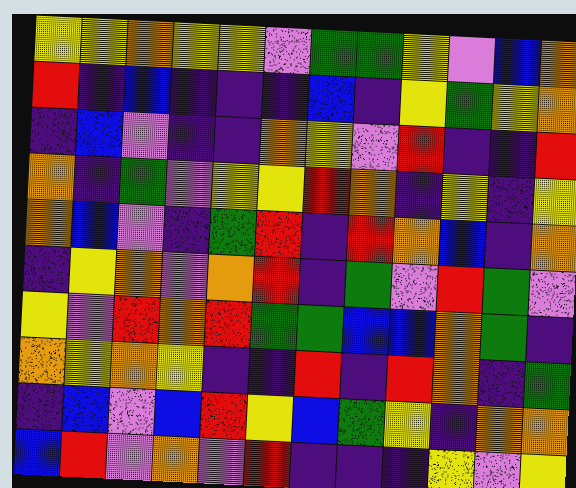[["yellow", "yellow", "orange", "yellow", "yellow", "violet", "green", "green", "yellow", "violet", "blue", "orange"], ["red", "indigo", "blue", "indigo", "indigo", "indigo", "blue", "indigo", "yellow", "green", "yellow", "orange"], ["indigo", "blue", "violet", "indigo", "indigo", "orange", "yellow", "violet", "red", "indigo", "indigo", "red"], ["orange", "indigo", "green", "violet", "yellow", "yellow", "red", "orange", "indigo", "yellow", "indigo", "yellow"], ["orange", "blue", "violet", "indigo", "green", "red", "indigo", "red", "orange", "blue", "indigo", "orange"], ["indigo", "yellow", "orange", "violet", "orange", "red", "indigo", "green", "violet", "red", "green", "violet"], ["yellow", "violet", "red", "orange", "red", "green", "green", "blue", "blue", "orange", "green", "indigo"], ["orange", "yellow", "orange", "yellow", "indigo", "indigo", "red", "indigo", "red", "orange", "indigo", "green"], ["indigo", "blue", "violet", "blue", "red", "yellow", "blue", "green", "yellow", "indigo", "orange", "orange"], ["blue", "red", "violet", "orange", "violet", "red", "indigo", "indigo", "indigo", "yellow", "violet", "yellow"]]